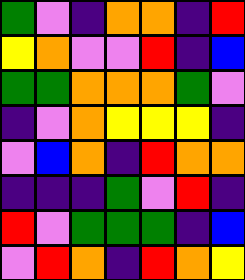[["green", "violet", "indigo", "orange", "orange", "indigo", "red"], ["yellow", "orange", "violet", "violet", "red", "indigo", "blue"], ["green", "green", "orange", "orange", "orange", "green", "violet"], ["indigo", "violet", "orange", "yellow", "yellow", "yellow", "indigo"], ["violet", "blue", "orange", "indigo", "red", "orange", "orange"], ["indigo", "indigo", "indigo", "green", "violet", "red", "indigo"], ["red", "violet", "green", "green", "green", "indigo", "blue"], ["violet", "red", "orange", "indigo", "red", "orange", "yellow"]]